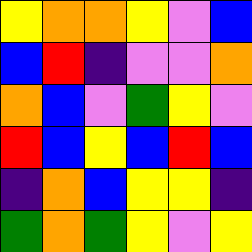[["yellow", "orange", "orange", "yellow", "violet", "blue"], ["blue", "red", "indigo", "violet", "violet", "orange"], ["orange", "blue", "violet", "green", "yellow", "violet"], ["red", "blue", "yellow", "blue", "red", "blue"], ["indigo", "orange", "blue", "yellow", "yellow", "indigo"], ["green", "orange", "green", "yellow", "violet", "yellow"]]